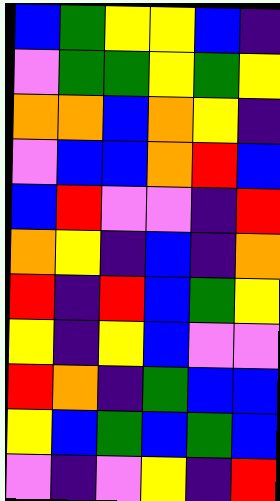[["blue", "green", "yellow", "yellow", "blue", "indigo"], ["violet", "green", "green", "yellow", "green", "yellow"], ["orange", "orange", "blue", "orange", "yellow", "indigo"], ["violet", "blue", "blue", "orange", "red", "blue"], ["blue", "red", "violet", "violet", "indigo", "red"], ["orange", "yellow", "indigo", "blue", "indigo", "orange"], ["red", "indigo", "red", "blue", "green", "yellow"], ["yellow", "indigo", "yellow", "blue", "violet", "violet"], ["red", "orange", "indigo", "green", "blue", "blue"], ["yellow", "blue", "green", "blue", "green", "blue"], ["violet", "indigo", "violet", "yellow", "indigo", "red"]]